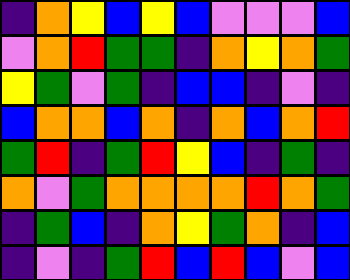[["indigo", "orange", "yellow", "blue", "yellow", "blue", "violet", "violet", "violet", "blue"], ["violet", "orange", "red", "green", "green", "indigo", "orange", "yellow", "orange", "green"], ["yellow", "green", "violet", "green", "indigo", "blue", "blue", "indigo", "violet", "indigo"], ["blue", "orange", "orange", "blue", "orange", "indigo", "orange", "blue", "orange", "red"], ["green", "red", "indigo", "green", "red", "yellow", "blue", "indigo", "green", "indigo"], ["orange", "violet", "green", "orange", "orange", "orange", "orange", "red", "orange", "green"], ["indigo", "green", "blue", "indigo", "orange", "yellow", "green", "orange", "indigo", "blue"], ["indigo", "violet", "indigo", "green", "red", "blue", "red", "blue", "violet", "blue"]]